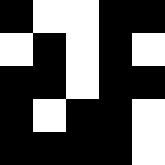[["black", "white", "white", "black", "black"], ["white", "black", "white", "black", "white"], ["black", "black", "white", "black", "black"], ["black", "white", "black", "black", "white"], ["black", "black", "black", "black", "white"]]